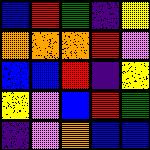[["blue", "red", "green", "indigo", "yellow"], ["orange", "orange", "orange", "red", "violet"], ["blue", "blue", "red", "indigo", "yellow"], ["yellow", "violet", "blue", "red", "green"], ["indigo", "violet", "orange", "blue", "blue"]]